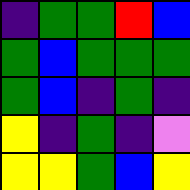[["indigo", "green", "green", "red", "blue"], ["green", "blue", "green", "green", "green"], ["green", "blue", "indigo", "green", "indigo"], ["yellow", "indigo", "green", "indigo", "violet"], ["yellow", "yellow", "green", "blue", "yellow"]]